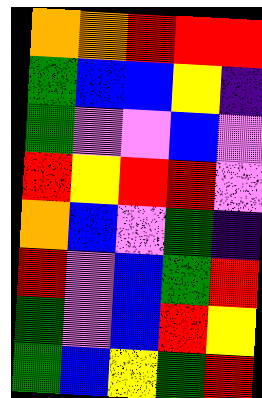[["orange", "orange", "red", "red", "red"], ["green", "blue", "blue", "yellow", "indigo"], ["green", "violet", "violet", "blue", "violet"], ["red", "yellow", "red", "red", "violet"], ["orange", "blue", "violet", "green", "indigo"], ["red", "violet", "blue", "green", "red"], ["green", "violet", "blue", "red", "yellow"], ["green", "blue", "yellow", "green", "red"]]